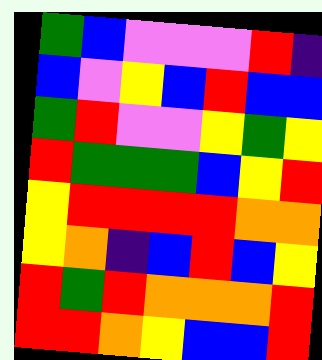[["green", "blue", "violet", "violet", "violet", "red", "indigo"], ["blue", "violet", "yellow", "blue", "red", "blue", "blue"], ["green", "red", "violet", "violet", "yellow", "green", "yellow"], ["red", "green", "green", "green", "blue", "yellow", "red"], ["yellow", "red", "red", "red", "red", "orange", "orange"], ["yellow", "orange", "indigo", "blue", "red", "blue", "yellow"], ["red", "green", "red", "orange", "orange", "orange", "red"], ["red", "red", "orange", "yellow", "blue", "blue", "red"]]